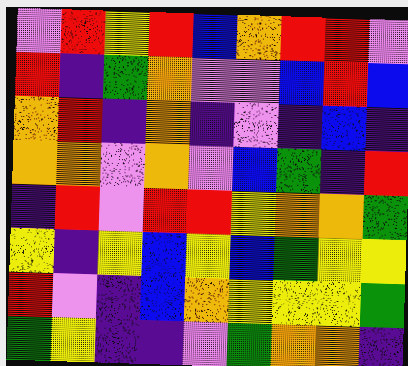[["violet", "red", "yellow", "red", "blue", "orange", "red", "red", "violet"], ["red", "indigo", "green", "orange", "violet", "violet", "blue", "red", "blue"], ["orange", "red", "indigo", "orange", "indigo", "violet", "indigo", "blue", "indigo"], ["orange", "orange", "violet", "orange", "violet", "blue", "green", "indigo", "red"], ["indigo", "red", "violet", "red", "red", "yellow", "orange", "orange", "green"], ["yellow", "indigo", "yellow", "blue", "yellow", "blue", "green", "yellow", "yellow"], ["red", "violet", "indigo", "blue", "orange", "yellow", "yellow", "yellow", "green"], ["green", "yellow", "indigo", "indigo", "violet", "green", "orange", "orange", "indigo"]]